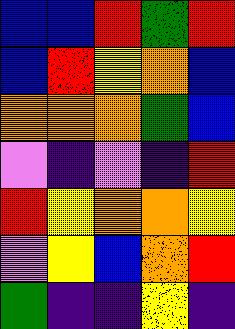[["blue", "blue", "red", "green", "red"], ["blue", "red", "yellow", "orange", "blue"], ["orange", "orange", "orange", "green", "blue"], ["violet", "indigo", "violet", "indigo", "red"], ["red", "yellow", "orange", "orange", "yellow"], ["violet", "yellow", "blue", "orange", "red"], ["green", "indigo", "indigo", "yellow", "indigo"]]